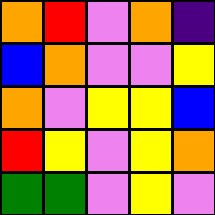[["orange", "red", "violet", "orange", "indigo"], ["blue", "orange", "violet", "violet", "yellow"], ["orange", "violet", "yellow", "yellow", "blue"], ["red", "yellow", "violet", "yellow", "orange"], ["green", "green", "violet", "yellow", "violet"]]